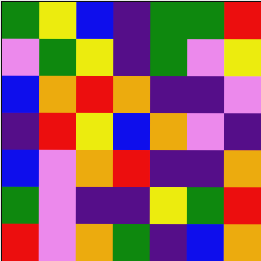[["green", "yellow", "blue", "indigo", "green", "green", "red"], ["violet", "green", "yellow", "indigo", "green", "violet", "yellow"], ["blue", "orange", "red", "orange", "indigo", "indigo", "violet"], ["indigo", "red", "yellow", "blue", "orange", "violet", "indigo"], ["blue", "violet", "orange", "red", "indigo", "indigo", "orange"], ["green", "violet", "indigo", "indigo", "yellow", "green", "red"], ["red", "violet", "orange", "green", "indigo", "blue", "orange"]]